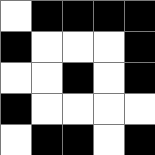[["white", "black", "black", "black", "black"], ["black", "white", "white", "white", "black"], ["white", "white", "black", "white", "black"], ["black", "white", "white", "white", "white"], ["white", "black", "black", "white", "black"]]